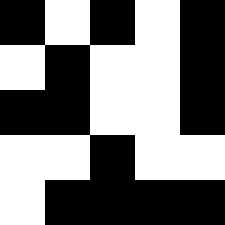[["black", "white", "black", "white", "black"], ["white", "black", "white", "white", "black"], ["black", "black", "white", "white", "black"], ["white", "white", "black", "white", "white"], ["white", "black", "black", "black", "black"]]